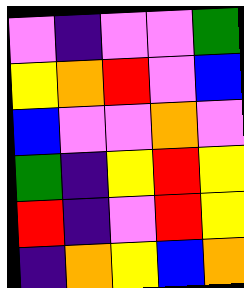[["violet", "indigo", "violet", "violet", "green"], ["yellow", "orange", "red", "violet", "blue"], ["blue", "violet", "violet", "orange", "violet"], ["green", "indigo", "yellow", "red", "yellow"], ["red", "indigo", "violet", "red", "yellow"], ["indigo", "orange", "yellow", "blue", "orange"]]